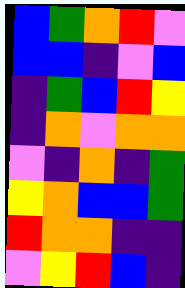[["blue", "green", "orange", "red", "violet"], ["blue", "blue", "indigo", "violet", "blue"], ["indigo", "green", "blue", "red", "yellow"], ["indigo", "orange", "violet", "orange", "orange"], ["violet", "indigo", "orange", "indigo", "green"], ["yellow", "orange", "blue", "blue", "green"], ["red", "orange", "orange", "indigo", "indigo"], ["violet", "yellow", "red", "blue", "indigo"]]